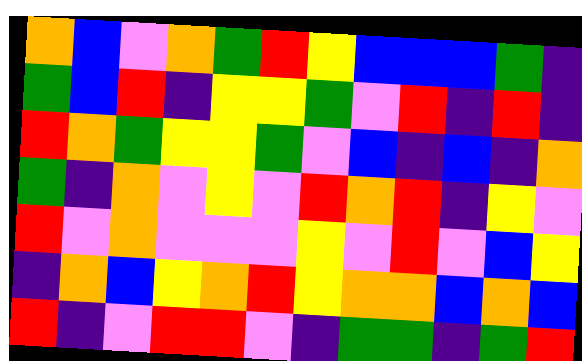[["orange", "blue", "violet", "orange", "green", "red", "yellow", "blue", "blue", "blue", "green", "indigo"], ["green", "blue", "red", "indigo", "yellow", "yellow", "green", "violet", "red", "indigo", "red", "indigo"], ["red", "orange", "green", "yellow", "yellow", "green", "violet", "blue", "indigo", "blue", "indigo", "orange"], ["green", "indigo", "orange", "violet", "yellow", "violet", "red", "orange", "red", "indigo", "yellow", "violet"], ["red", "violet", "orange", "violet", "violet", "violet", "yellow", "violet", "red", "violet", "blue", "yellow"], ["indigo", "orange", "blue", "yellow", "orange", "red", "yellow", "orange", "orange", "blue", "orange", "blue"], ["red", "indigo", "violet", "red", "red", "violet", "indigo", "green", "green", "indigo", "green", "red"]]